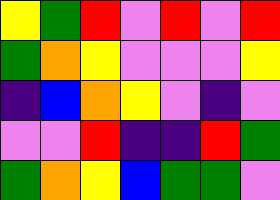[["yellow", "green", "red", "violet", "red", "violet", "red"], ["green", "orange", "yellow", "violet", "violet", "violet", "yellow"], ["indigo", "blue", "orange", "yellow", "violet", "indigo", "violet"], ["violet", "violet", "red", "indigo", "indigo", "red", "green"], ["green", "orange", "yellow", "blue", "green", "green", "violet"]]